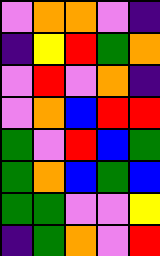[["violet", "orange", "orange", "violet", "indigo"], ["indigo", "yellow", "red", "green", "orange"], ["violet", "red", "violet", "orange", "indigo"], ["violet", "orange", "blue", "red", "red"], ["green", "violet", "red", "blue", "green"], ["green", "orange", "blue", "green", "blue"], ["green", "green", "violet", "violet", "yellow"], ["indigo", "green", "orange", "violet", "red"]]